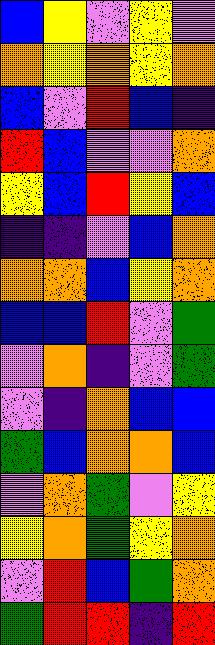[["blue", "yellow", "violet", "yellow", "violet"], ["orange", "yellow", "orange", "yellow", "orange"], ["blue", "violet", "red", "blue", "indigo"], ["red", "blue", "violet", "violet", "orange"], ["yellow", "blue", "red", "yellow", "blue"], ["indigo", "indigo", "violet", "blue", "orange"], ["orange", "orange", "blue", "yellow", "orange"], ["blue", "blue", "red", "violet", "green"], ["violet", "orange", "indigo", "violet", "green"], ["violet", "indigo", "orange", "blue", "blue"], ["green", "blue", "orange", "orange", "blue"], ["violet", "orange", "green", "violet", "yellow"], ["yellow", "orange", "green", "yellow", "orange"], ["violet", "red", "blue", "green", "orange"], ["green", "red", "red", "indigo", "red"]]